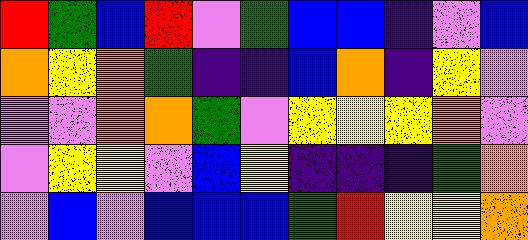[["red", "green", "blue", "red", "violet", "green", "blue", "blue", "indigo", "violet", "blue"], ["orange", "yellow", "orange", "green", "indigo", "indigo", "blue", "orange", "indigo", "yellow", "violet"], ["violet", "violet", "orange", "orange", "green", "violet", "yellow", "yellow", "yellow", "orange", "violet"], ["violet", "yellow", "yellow", "violet", "blue", "yellow", "indigo", "indigo", "indigo", "green", "orange"], ["violet", "blue", "violet", "blue", "blue", "blue", "green", "red", "yellow", "yellow", "orange"]]